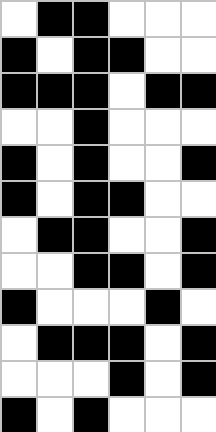[["white", "black", "black", "white", "white", "white"], ["black", "white", "black", "black", "white", "white"], ["black", "black", "black", "white", "black", "black"], ["white", "white", "black", "white", "white", "white"], ["black", "white", "black", "white", "white", "black"], ["black", "white", "black", "black", "white", "white"], ["white", "black", "black", "white", "white", "black"], ["white", "white", "black", "black", "white", "black"], ["black", "white", "white", "white", "black", "white"], ["white", "black", "black", "black", "white", "black"], ["white", "white", "white", "black", "white", "black"], ["black", "white", "black", "white", "white", "white"]]